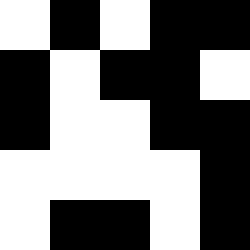[["white", "black", "white", "black", "black"], ["black", "white", "black", "black", "white"], ["black", "white", "white", "black", "black"], ["white", "white", "white", "white", "black"], ["white", "black", "black", "white", "black"]]